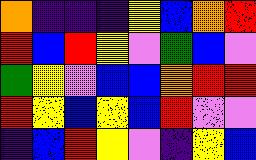[["orange", "indigo", "indigo", "indigo", "yellow", "blue", "orange", "red"], ["red", "blue", "red", "yellow", "violet", "green", "blue", "violet"], ["green", "yellow", "violet", "blue", "blue", "orange", "red", "red"], ["red", "yellow", "blue", "yellow", "blue", "red", "violet", "violet"], ["indigo", "blue", "red", "yellow", "violet", "indigo", "yellow", "blue"]]